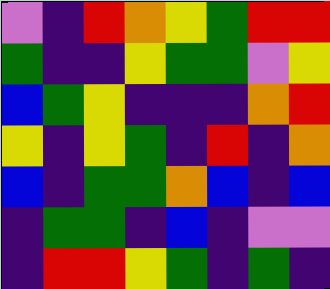[["violet", "indigo", "red", "orange", "yellow", "green", "red", "red"], ["green", "indigo", "indigo", "yellow", "green", "green", "violet", "yellow"], ["blue", "green", "yellow", "indigo", "indigo", "indigo", "orange", "red"], ["yellow", "indigo", "yellow", "green", "indigo", "red", "indigo", "orange"], ["blue", "indigo", "green", "green", "orange", "blue", "indigo", "blue"], ["indigo", "green", "green", "indigo", "blue", "indigo", "violet", "violet"], ["indigo", "red", "red", "yellow", "green", "indigo", "green", "indigo"]]